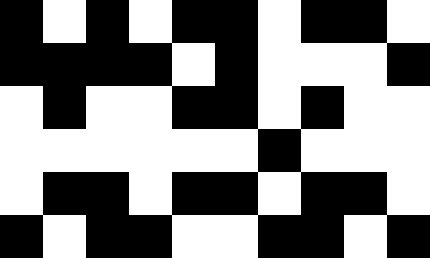[["black", "white", "black", "white", "black", "black", "white", "black", "black", "white"], ["black", "black", "black", "black", "white", "black", "white", "white", "white", "black"], ["white", "black", "white", "white", "black", "black", "white", "black", "white", "white"], ["white", "white", "white", "white", "white", "white", "black", "white", "white", "white"], ["white", "black", "black", "white", "black", "black", "white", "black", "black", "white"], ["black", "white", "black", "black", "white", "white", "black", "black", "white", "black"]]